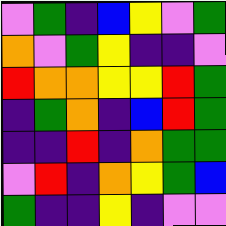[["violet", "green", "indigo", "blue", "yellow", "violet", "green"], ["orange", "violet", "green", "yellow", "indigo", "indigo", "violet"], ["red", "orange", "orange", "yellow", "yellow", "red", "green"], ["indigo", "green", "orange", "indigo", "blue", "red", "green"], ["indigo", "indigo", "red", "indigo", "orange", "green", "green"], ["violet", "red", "indigo", "orange", "yellow", "green", "blue"], ["green", "indigo", "indigo", "yellow", "indigo", "violet", "violet"]]